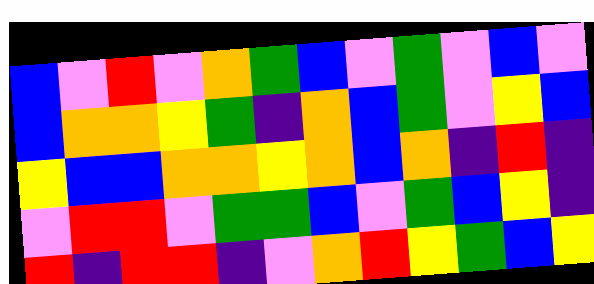[["blue", "violet", "red", "violet", "orange", "green", "blue", "violet", "green", "violet", "blue", "violet"], ["blue", "orange", "orange", "yellow", "green", "indigo", "orange", "blue", "green", "violet", "yellow", "blue"], ["yellow", "blue", "blue", "orange", "orange", "yellow", "orange", "blue", "orange", "indigo", "red", "indigo"], ["violet", "red", "red", "violet", "green", "green", "blue", "violet", "green", "blue", "yellow", "indigo"], ["red", "indigo", "red", "red", "indigo", "violet", "orange", "red", "yellow", "green", "blue", "yellow"]]